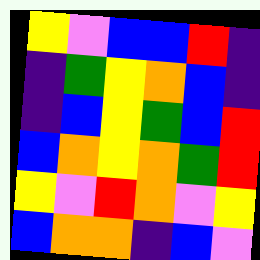[["yellow", "violet", "blue", "blue", "red", "indigo"], ["indigo", "green", "yellow", "orange", "blue", "indigo"], ["indigo", "blue", "yellow", "green", "blue", "red"], ["blue", "orange", "yellow", "orange", "green", "red"], ["yellow", "violet", "red", "orange", "violet", "yellow"], ["blue", "orange", "orange", "indigo", "blue", "violet"]]